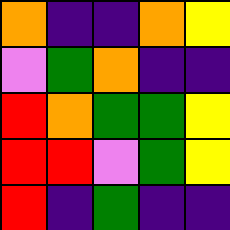[["orange", "indigo", "indigo", "orange", "yellow"], ["violet", "green", "orange", "indigo", "indigo"], ["red", "orange", "green", "green", "yellow"], ["red", "red", "violet", "green", "yellow"], ["red", "indigo", "green", "indigo", "indigo"]]